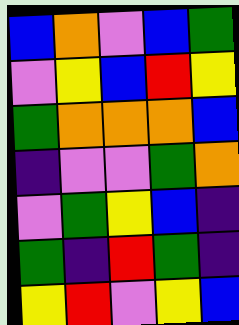[["blue", "orange", "violet", "blue", "green"], ["violet", "yellow", "blue", "red", "yellow"], ["green", "orange", "orange", "orange", "blue"], ["indigo", "violet", "violet", "green", "orange"], ["violet", "green", "yellow", "blue", "indigo"], ["green", "indigo", "red", "green", "indigo"], ["yellow", "red", "violet", "yellow", "blue"]]